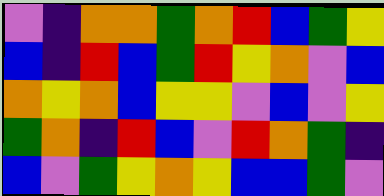[["violet", "indigo", "orange", "orange", "green", "orange", "red", "blue", "green", "yellow"], ["blue", "indigo", "red", "blue", "green", "red", "yellow", "orange", "violet", "blue"], ["orange", "yellow", "orange", "blue", "yellow", "yellow", "violet", "blue", "violet", "yellow"], ["green", "orange", "indigo", "red", "blue", "violet", "red", "orange", "green", "indigo"], ["blue", "violet", "green", "yellow", "orange", "yellow", "blue", "blue", "green", "violet"]]